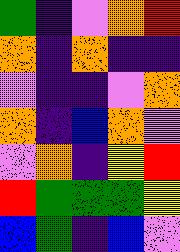[["green", "indigo", "violet", "orange", "red"], ["orange", "indigo", "orange", "indigo", "indigo"], ["violet", "indigo", "indigo", "violet", "orange"], ["orange", "indigo", "blue", "orange", "violet"], ["violet", "orange", "indigo", "yellow", "red"], ["red", "green", "green", "green", "yellow"], ["blue", "green", "indigo", "blue", "violet"]]